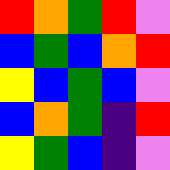[["red", "orange", "green", "red", "violet"], ["blue", "green", "blue", "orange", "red"], ["yellow", "blue", "green", "blue", "violet"], ["blue", "orange", "green", "indigo", "red"], ["yellow", "green", "blue", "indigo", "violet"]]